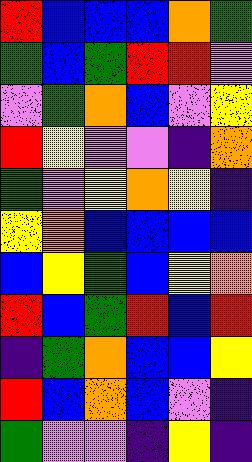[["red", "blue", "blue", "blue", "orange", "green"], ["green", "blue", "green", "red", "red", "violet"], ["violet", "green", "orange", "blue", "violet", "yellow"], ["red", "yellow", "violet", "violet", "indigo", "orange"], ["green", "violet", "yellow", "orange", "yellow", "indigo"], ["yellow", "orange", "blue", "blue", "blue", "blue"], ["blue", "yellow", "green", "blue", "yellow", "orange"], ["red", "blue", "green", "red", "blue", "red"], ["indigo", "green", "orange", "blue", "blue", "yellow"], ["red", "blue", "orange", "blue", "violet", "indigo"], ["green", "violet", "violet", "indigo", "yellow", "indigo"]]